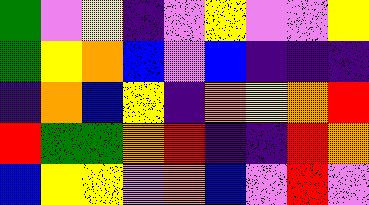[["green", "violet", "yellow", "indigo", "violet", "yellow", "violet", "violet", "yellow"], ["green", "yellow", "orange", "blue", "violet", "blue", "indigo", "indigo", "indigo"], ["indigo", "orange", "blue", "yellow", "indigo", "orange", "yellow", "orange", "red"], ["red", "green", "green", "orange", "red", "indigo", "indigo", "red", "orange"], ["blue", "yellow", "yellow", "violet", "orange", "blue", "violet", "red", "violet"]]